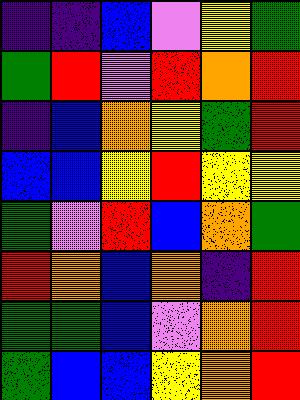[["indigo", "indigo", "blue", "violet", "yellow", "green"], ["green", "red", "violet", "red", "orange", "red"], ["indigo", "blue", "orange", "yellow", "green", "red"], ["blue", "blue", "yellow", "red", "yellow", "yellow"], ["green", "violet", "red", "blue", "orange", "green"], ["red", "orange", "blue", "orange", "indigo", "red"], ["green", "green", "blue", "violet", "orange", "red"], ["green", "blue", "blue", "yellow", "orange", "red"]]